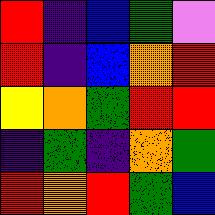[["red", "indigo", "blue", "green", "violet"], ["red", "indigo", "blue", "orange", "red"], ["yellow", "orange", "green", "red", "red"], ["indigo", "green", "indigo", "orange", "green"], ["red", "orange", "red", "green", "blue"]]